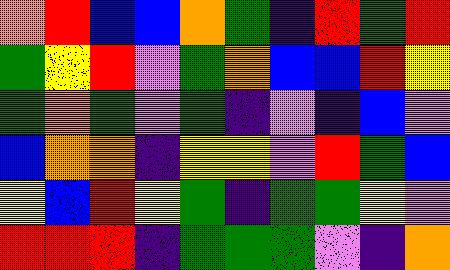[["orange", "red", "blue", "blue", "orange", "green", "indigo", "red", "green", "red"], ["green", "yellow", "red", "violet", "green", "orange", "blue", "blue", "red", "yellow"], ["green", "orange", "green", "violet", "green", "indigo", "violet", "indigo", "blue", "violet"], ["blue", "orange", "orange", "indigo", "yellow", "yellow", "violet", "red", "green", "blue"], ["yellow", "blue", "red", "yellow", "green", "indigo", "green", "green", "yellow", "violet"], ["red", "red", "red", "indigo", "green", "green", "green", "violet", "indigo", "orange"]]